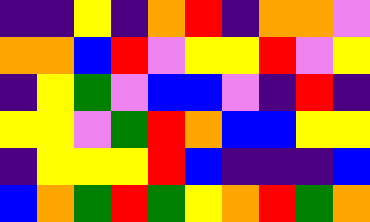[["indigo", "indigo", "yellow", "indigo", "orange", "red", "indigo", "orange", "orange", "violet"], ["orange", "orange", "blue", "red", "violet", "yellow", "yellow", "red", "violet", "yellow"], ["indigo", "yellow", "green", "violet", "blue", "blue", "violet", "indigo", "red", "indigo"], ["yellow", "yellow", "violet", "green", "red", "orange", "blue", "blue", "yellow", "yellow"], ["indigo", "yellow", "yellow", "yellow", "red", "blue", "indigo", "indigo", "indigo", "blue"], ["blue", "orange", "green", "red", "green", "yellow", "orange", "red", "green", "orange"]]